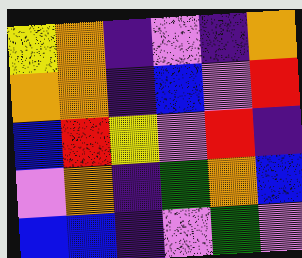[["yellow", "orange", "indigo", "violet", "indigo", "orange"], ["orange", "orange", "indigo", "blue", "violet", "red"], ["blue", "red", "yellow", "violet", "red", "indigo"], ["violet", "orange", "indigo", "green", "orange", "blue"], ["blue", "blue", "indigo", "violet", "green", "violet"]]